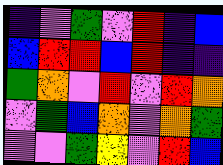[["indigo", "violet", "green", "violet", "red", "indigo", "blue"], ["blue", "red", "red", "blue", "red", "indigo", "indigo"], ["green", "orange", "violet", "red", "violet", "red", "orange"], ["violet", "green", "blue", "orange", "violet", "orange", "green"], ["violet", "violet", "green", "yellow", "violet", "red", "blue"]]